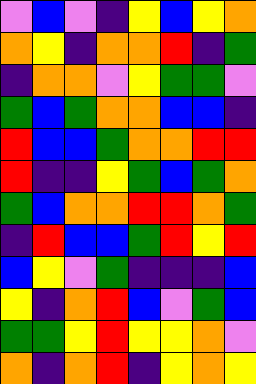[["violet", "blue", "violet", "indigo", "yellow", "blue", "yellow", "orange"], ["orange", "yellow", "indigo", "orange", "orange", "red", "indigo", "green"], ["indigo", "orange", "orange", "violet", "yellow", "green", "green", "violet"], ["green", "blue", "green", "orange", "orange", "blue", "blue", "indigo"], ["red", "blue", "blue", "green", "orange", "orange", "red", "red"], ["red", "indigo", "indigo", "yellow", "green", "blue", "green", "orange"], ["green", "blue", "orange", "orange", "red", "red", "orange", "green"], ["indigo", "red", "blue", "blue", "green", "red", "yellow", "red"], ["blue", "yellow", "violet", "green", "indigo", "indigo", "indigo", "blue"], ["yellow", "indigo", "orange", "red", "blue", "violet", "green", "blue"], ["green", "green", "yellow", "red", "yellow", "yellow", "orange", "violet"], ["orange", "indigo", "orange", "red", "indigo", "yellow", "orange", "yellow"]]